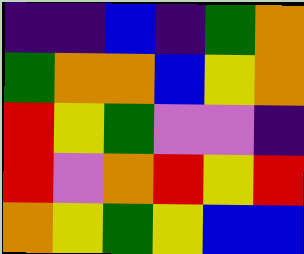[["indigo", "indigo", "blue", "indigo", "green", "orange"], ["green", "orange", "orange", "blue", "yellow", "orange"], ["red", "yellow", "green", "violet", "violet", "indigo"], ["red", "violet", "orange", "red", "yellow", "red"], ["orange", "yellow", "green", "yellow", "blue", "blue"]]